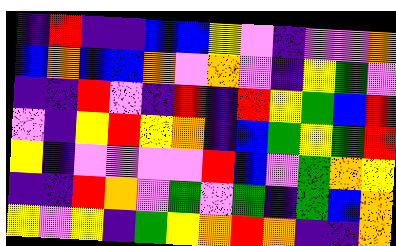[["indigo", "red", "indigo", "indigo", "blue", "blue", "yellow", "violet", "indigo", "violet", "violet", "orange"], ["blue", "orange", "blue", "blue", "orange", "violet", "orange", "violet", "indigo", "yellow", "green", "violet"], ["indigo", "indigo", "red", "violet", "indigo", "red", "indigo", "red", "yellow", "green", "blue", "red"], ["violet", "indigo", "yellow", "red", "yellow", "orange", "indigo", "blue", "green", "yellow", "green", "red"], ["yellow", "indigo", "violet", "violet", "violet", "violet", "red", "blue", "violet", "green", "orange", "yellow"], ["indigo", "indigo", "red", "orange", "violet", "green", "violet", "green", "indigo", "green", "blue", "orange"], ["yellow", "violet", "yellow", "indigo", "green", "yellow", "orange", "red", "orange", "indigo", "indigo", "orange"]]